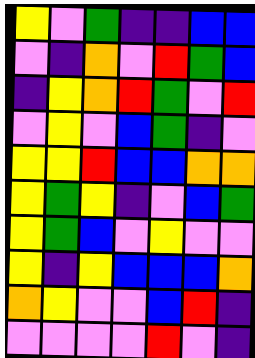[["yellow", "violet", "green", "indigo", "indigo", "blue", "blue"], ["violet", "indigo", "orange", "violet", "red", "green", "blue"], ["indigo", "yellow", "orange", "red", "green", "violet", "red"], ["violet", "yellow", "violet", "blue", "green", "indigo", "violet"], ["yellow", "yellow", "red", "blue", "blue", "orange", "orange"], ["yellow", "green", "yellow", "indigo", "violet", "blue", "green"], ["yellow", "green", "blue", "violet", "yellow", "violet", "violet"], ["yellow", "indigo", "yellow", "blue", "blue", "blue", "orange"], ["orange", "yellow", "violet", "violet", "blue", "red", "indigo"], ["violet", "violet", "violet", "violet", "red", "violet", "indigo"]]